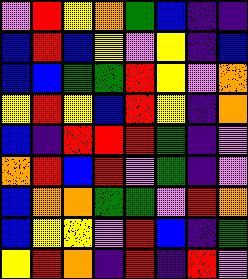[["violet", "red", "yellow", "orange", "green", "blue", "indigo", "indigo"], ["blue", "red", "blue", "yellow", "violet", "yellow", "indigo", "blue"], ["blue", "blue", "green", "green", "red", "yellow", "violet", "orange"], ["yellow", "red", "yellow", "blue", "red", "yellow", "indigo", "orange"], ["blue", "indigo", "red", "red", "red", "green", "indigo", "violet"], ["orange", "red", "blue", "red", "violet", "green", "indigo", "violet"], ["blue", "orange", "orange", "green", "green", "violet", "red", "orange"], ["blue", "yellow", "yellow", "violet", "red", "blue", "indigo", "green"], ["yellow", "red", "orange", "indigo", "red", "indigo", "red", "violet"]]